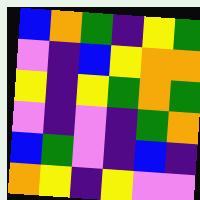[["blue", "orange", "green", "indigo", "yellow", "green"], ["violet", "indigo", "blue", "yellow", "orange", "orange"], ["yellow", "indigo", "yellow", "green", "orange", "green"], ["violet", "indigo", "violet", "indigo", "green", "orange"], ["blue", "green", "violet", "indigo", "blue", "indigo"], ["orange", "yellow", "indigo", "yellow", "violet", "violet"]]